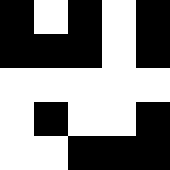[["black", "white", "black", "white", "black"], ["black", "black", "black", "white", "black"], ["white", "white", "white", "white", "white"], ["white", "black", "white", "white", "black"], ["white", "white", "black", "black", "black"]]